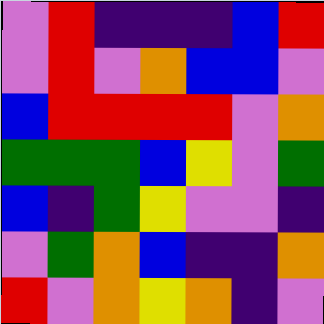[["violet", "red", "indigo", "indigo", "indigo", "blue", "red"], ["violet", "red", "violet", "orange", "blue", "blue", "violet"], ["blue", "red", "red", "red", "red", "violet", "orange"], ["green", "green", "green", "blue", "yellow", "violet", "green"], ["blue", "indigo", "green", "yellow", "violet", "violet", "indigo"], ["violet", "green", "orange", "blue", "indigo", "indigo", "orange"], ["red", "violet", "orange", "yellow", "orange", "indigo", "violet"]]